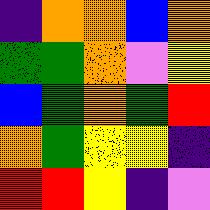[["indigo", "orange", "orange", "blue", "orange"], ["green", "green", "orange", "violet", "yellow"], ["blue", "green", "orange", "green", "red"], ["orange", "green", "yellow", "yellow", "indigo"], ["red", "red", "yellow", "indigo", "violet"]]